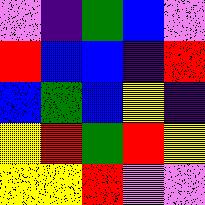[["violet", "indigo", "green", "blue", "violet"], ["red", "blue", "blue", "indigo", "red"], ["blue", "green", "blue", "yellow", "indigo"], ["yellow", "red", "green", "red", "yellow"], ["yellow", "yellow", "red", "violet", "violet"]]